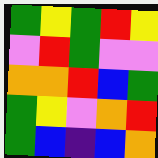[["green", "yellow", "green", "red", "yellow"], ["violet", "red", "green", "violet", "violet"], ["orange", "orange", "red", "blue", "green"], ["green", "yellow", "violet", "orange", "red"], ["green", "blue", "indigo", "blue", "orange"]]